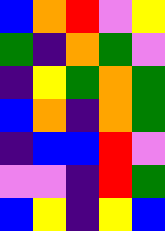[["blue", "orange", "red", "violet", "yellow"], ["green", "indigo", "orange", "green", "violet"], ["indigo", "yellow", "green", "orange", "green"], ["blue", "orange", "indigo", "orange", "green"], ["indigo", "blue", "blue", "red", "violet"], ["violet", "violet", "indigo", "red", "green"], ["blue", "yellow", "indigo", "yellow", "blue"]]